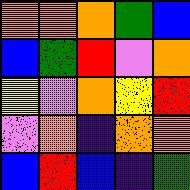[["orange", "orange", "orange", "green", "blue"], ["blue", "green", "red", "violet", "orange"], ["yellow", "violet", "orange", "yellow", "red"], ["violet", "orange", "indigo", "orange", "orange"], ["blue", "red", "blue", "indigo", "green"]]